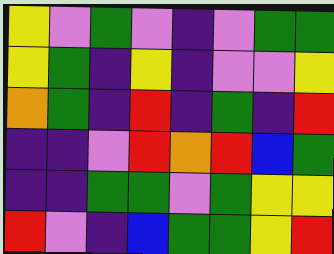[["yellow", "violet", "green", "violet", "indigo", "violet", "green", "green"], ["yellow", "green", "indigo", "yellow", "indigo", "violet", "violet", "yellow"], ["orange", "green", "indigo", "red", "indigo", "green", "indigo", "red"], ["indigo", "indigo", "violet", "red", "orange", "red", "blue", "green"], ["indigo", "indigo", "green", "green", "violet", "green", "yellow", "yellow"], ["red", "violet", "indigo", "blue", "green", "green", "yellow", "red"]]